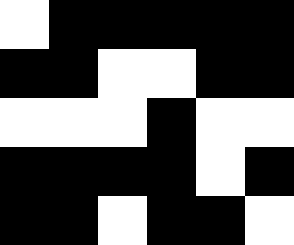[["white", "black", "black", "black", "black", "black"], ["black", "black", "white", "white", "black", "black"], ["white", "white", "white", "black", "white", "white"], ["black", "black", "black", "black", "white", "black"], ["black", "black", "white", "black", "black", "white"]]